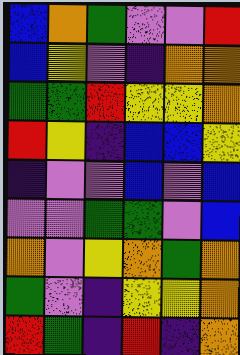[["blue", "orange", "green", "violet", "violet", "red"], ["blue", "yellow", "violet", "indigo", "orange", "orange"], ["green", "green", "red", "yellow", "yellow", "orange"], ["red", "yellow", "indigo", "blue", "blue", "yellow"], ["indigo", "violet", "violet", "blue", "violet", "blue"], ["violet", "violet", "green", "green", "violet", "blue"], ["orange", "violet", "yellow", "orange", "green", "orange"], ["green", "violet", "indigo", "yellow", "yellow", "orange"], ["red", "green", "indigo", "red", "indigo", "orange"]]